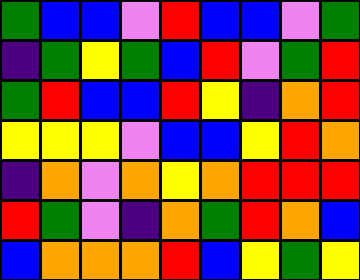[["green", "blue", "blue", "violet", "red", "blue", "blue", "violet", "green"], ["indigo", "green", "yellow", "green", "blue", "red", "violet", "green", "red"], ["green", "red", "blue", "blue", "red", "yellow", "indigo", "orange", "red"], ["yellow", "yellow", "yellow", "violet", "blue", "blue", "yellow", "red", "orange"], ["indigo", "orange", "violet", "orange", "yellow", "orange", "red", "red", "red"], ["red", "green", "violet", "indigo", "orange", "green", "red", "orange", "blue"], ["blue", "orange", "orange", "orange", "red", "blue", "yellow", "green", "yellow"]]